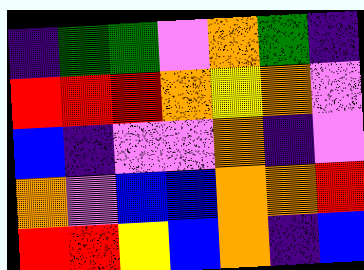[["indigo", "green", "green", "violet", "orange", "green", "indigo"], ["red", "red", "red", "orange", "yellow", "orange", "violet"], ["blue", "indigo", "violet", "violet", "orange", "indigo", "violet"], ["orange", "violet", "blue", "blue", "orange", "orange", "red"], ["red", "red", "yellow", "blue", "orange", "indigo", "blue"]]